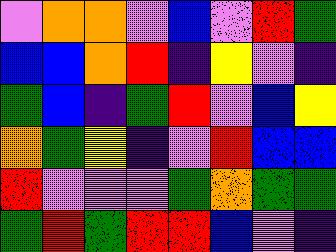[["violet", "orange", "orange", "violet", "blue", "violet", "red", "green"], ["blue", "blue", "orange", "red", "indigo", "yellow", "violet", "indigo"], ["green", "blue", "indigo", "green", "red", "violet", "blue", "yellow"], ["orange", "green", "yellow", "indigo", "violet", "red", "blue", "blue"], ["red", "violet", "violet", "violet", "green", "orange", "green", "green"], ["green", "red", "green", "red", "red", "blue", "violet", "indigo"]]